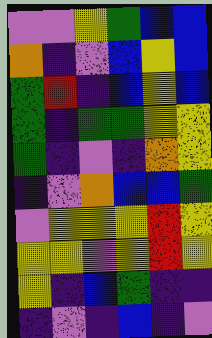[["violet", "violet", "yellow", "green", "blue", "blue"], ["orange", "indigo", "violet", "blue", "yellow", "blue"], ["green", "red", "indigo", "blue", "yellow", "blue"], ["green", "indigo", "green", "green", "yellow", "yellow"], ["green", "indigo", "violet", "indigo", "orange", "yellow"], ["indigo", "violet", "orange", "blue", "blue", "green"], ["violet", "yellow", "yellow", "yellow", "red", "yellow"], ["yellow", "yellow", "violet", "yellow", "red", "yellow"], ["yellow", "indigo", "blue", "green", "indigo", "indigo"], ["indigo", "violet", "indigo", "blue", "indigo", "violet"]]